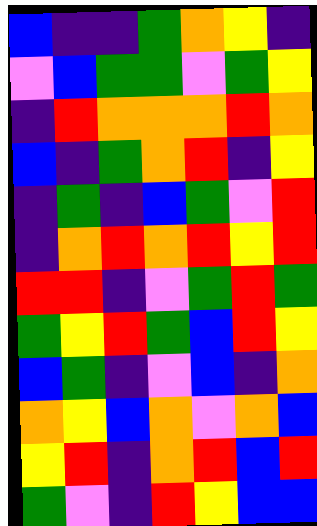[["blue", "indigo", "indigo", "green", "orange", "yellow", "indigo"], ["violet", "blue", "green", "green", "violet", "green", "yellow"], ["indigo", "red", "orange", "orange", "orange", "red", "orange"], ["blue", "indigo", "green", "orange", "red", "indigo", "yellow"], ["indigo", "green", "indigo", "blue", "green", "violet", "red"], ["indigo", "orange", "red", "orange", "red", "yellow", "red"], ["red", "red", "indigo", "violet", "green", "red", "green"], ["green", "yellow", "red", "green", "blue", "red", "yellow"], ["blue", "green", "indigo", "violet", "blue", "indigo", "orange"], ["orange", "yellow", "blue", "orange", "violet", "orange", "blue"], ["yellow", "red", "indigo", "orange", "red", "blue", "red"], ["green", "violet", "indigo", "red", "yellow", "blue", "blue"]]